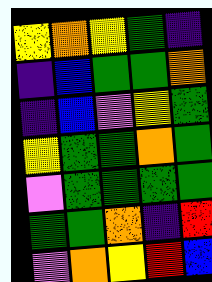[["yellow", "orange", "yellow", "green", "indigo"], ["indigo", "blue", "green", "green", "orange"], ["indigo", "blue", "violet", "yellow", "green"], ["yellow", "green", "green", "orange", "green"], ["violet", "green", "green", "green", "green"], ["green", "green", "orange", "indigo", "red"], ["violet", "orange", "yellow", "red", "blue"]]